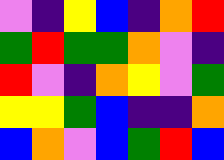[["violet", "indigo", "yellow", "blue", "indigo", "orange", "red"], ["green", "red", "green", "green", "orange", "violet", "indigo"], ["red", "violet", "indigo", "orange", "yellow", "violet", "green"], ["yellow", "yellow", "green", "blue", "indigo", "indigo", "orange"], ["blue", "orange", "violet", "blue", "green", "red", "blue"]]